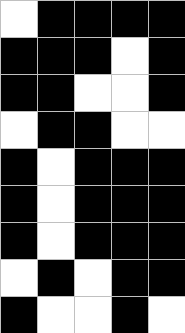[["white", "black", "black", "black", "black"], ["black", "black", "black", "white", "black"], ["black", "black", "white", "white", "black"], ["white", "black", "black", "white", "white"], ["black", "white", "black", "black", "black"], ["black", "white", "black", "black", "black"], ["black", "white", "black", "black", "black"], ["white", "black", "white", "black", "black"], ["black", "white", "white", "black", "white"]]